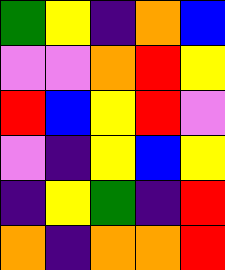[["green", "yellow", "indigo", "orange", "blue"], ["violet", "violet", "orange", "red", "yellow"], ["red", "blue", "yellow", "red", "violet"], ["violet", "indigo", "yellow", "blue", "yellow"], ["indigo", "yellow", "green", "indigo", "red"], ["orange", "indigo", "orange", "orange", "red"]]